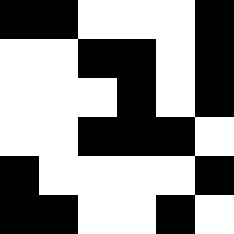[["black", "black", "white", "white", "white", "black"], ["white", "white", "black", "black", "white", "black"], ["white", "white", "white", "black", "white", "black"], ["white", "white", "black", "black", "black", "white"], ["black", "white", "white", "white", "white", "black"], ["black", "black", "white", "white", "black", "white"]]